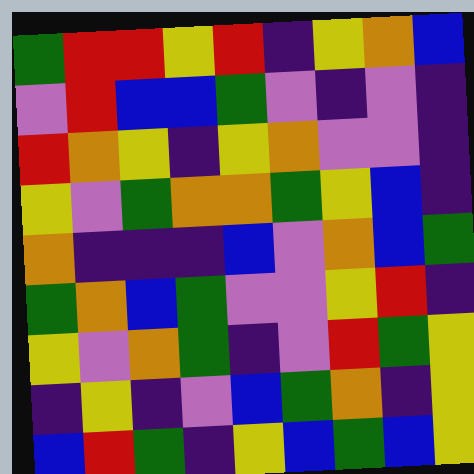[["green", "red", "red", "yellow", "red", "indigo", "yellow", "orange", "blue"], ["violet", "red", "blue", "blue", "green", "violet", "indigo", "violet", "indigo"], ["red", "orange", "yellow", "indigo", "yellow", "orange", "violet", "violet", "indigo"], ["yellow", "violet", "green", "orange", "orange", "green", "yellow", "blue", "indigo"], ["orange", "indigo", "indigo", "indigo", "blue", "violet", "orange", "blue", "green"], ["green", "orange", "blue", "green", "violet", "violet", "yellow", "red", "indigo"], ["yellow", "violet", "orange", "green", "indigo", "violet", "red", "green", "yellow"], ["indigo", "yellow", "indigo", "violet", "blue", "green", "orange", "indigo", "yellow"], ["blue", "red", "green", "indigo", "yellow", "blue", "green", "blue", "yellow"]]